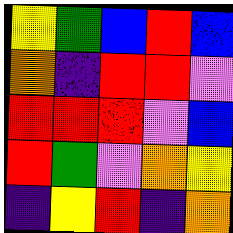[["yellow", "green", "blue", "red", "blue"], ["orange", "indigo", "red", "red", "violet"], ["red", "red", "red", "violet", "blue"], ["red", "green", "violet", "orange", "yellow"], ["indigo", "yellow", "red", "indigo", "orange"]]